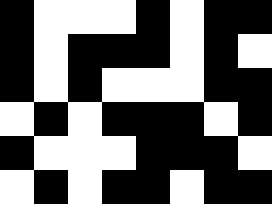[["black", "white", "white", "white", "black", "white", "black", "black"], ["black", "white", "black", "black", "black", "white", "black", "white"], ["black", "white", "black", "white", "white", "white", "black", "black"], ["white", "black", "white", "black", "black", "black", "white", "black"], ["black", "white", "white", "white", "black", "black", "black", "white"], ["white", "black", "white", "black", "black", "white", "black", "black"]]